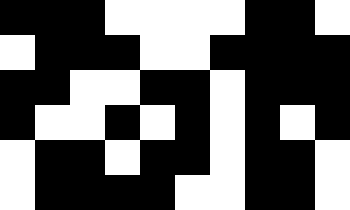[["black", "black", "black", "white", "white", "white", "white", "black", "black", "white"], ["white", "black", "black", "black", "white", "white", "black", "black", "black", "black"], ["black", "black", "white", "white", "black", "black", "white", "black", "black", "black"], ["black", "white", "white", "black", "white", "black", "white", "black", "white", "black"], ["white", "black", "black", "white", "black", "black", "white", "black", "black", "white"], ["white", "black", "black", "black", "black", "white", "white", "black", "black", "white"]]